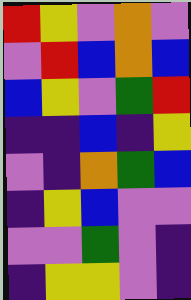[["red", "yellow", "violet", "orange", "violet"], ["violet", "red", "blue", "orange", "blue"], ["blue", "yellow", "violet", "green", "red"], ["indigo", "indigo", "blue", "indigo", "yellow"], ["violet", "indigo", "orange", "green", "blue"], ["indigo", "yellow", "blue", "violet", "violet"], ["violet", "violet", "green", "violet", "indigo"], ["indigo", "yellow", "yellow", "violet", "indigo"]]